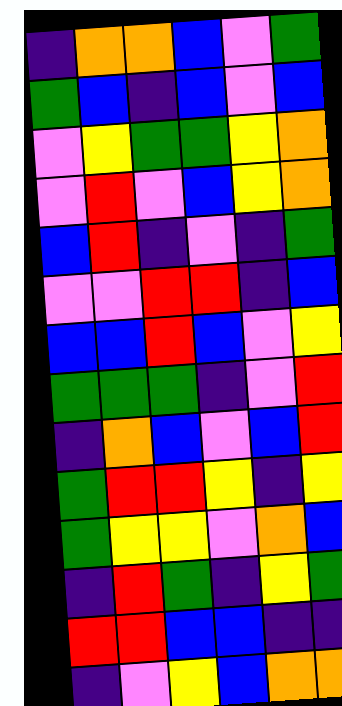[["indigo", "orange", "orange", "blue", "violet", "green"], ["green", "blue", "indigo", "blue", "violet", "blue"], ["violet", "yellow", "green", "green", "yellow", "orange"], ["violet", "red", "violet", "blue", "yellow", "orange"], ["blue", "red", "indigo", "violet", "indigo", "green"], ["violet", "violet", "red", "red", "indigo", "blue"], ["blue", "blue", "red", "blue", "violet", "yellow"], ["green", "green", "green", "indigo", "violet", "red"], ["indigo", "orange", "blue", "violet", "blue", "red"], ["green", "red", "red", "yellow", "indigo", "yellow"], ["green", "yellow", "yellow", "violet", "orange", "blue"], ["indigo", "red", "green", "indigo", "yellow", "green"], ["red", "red", "blue", "blue", "indigo", "indigo"], ["indigo", "violet", "yellow", "blue", "orange", "orange"]]